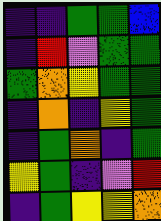[["indigo", "indigo", "green", "green", "blue"], ["indigo", "red", "violet", "green", "green"], ["green", "orange", "yellow", "green", "green"], ["indigo", "orange", "indigo", "yellow", "green"], ["indigo", "green", "orange", "indigo", "green"], ["yellow", "green", "indigo", "violet", "red"], ["indigo", "green", "yellow", "yellow", "orange"]]